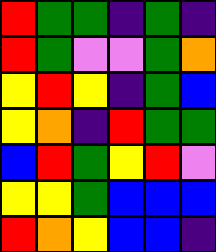[["red", "green", "green", "indigo", "green", "indigo"], ["red", "green", "violet", "violet", "green", "orange"], ["yellow", "red", "yellow", "indigo", "green", "blue"], ["yellow", "orange", "indigo", "red", "green", "green"], ["blue", "red", "green", "yellow", "red", "violet"], ["yellow", "yellow", "green", "blue", "blue", "blue"], ["red", "orange", "yellow", "blue", "blue", "indigo"]]